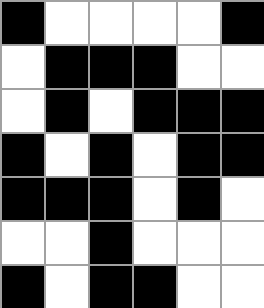[["black", "white", "white", "white", "white", "black"], ["white", "black", "black", "black", "white", "white"], ["white", "black", "white", "black", "black", "black"], ["black", "white", "black", "white", "black", "black"], ["black", "black", "black", "white", "black", "white"], ["white", "white", "black", "white", "white", "white"], ["black", "white", "black", "black", "white", "white"]]